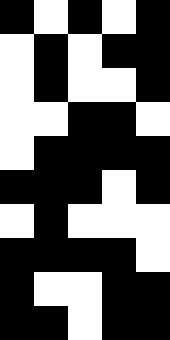[["black", "white", "black", "white", "black"], ["white", "black", "white", "black", "black"], ["white", "black", "white", "white", "black"], ["white", "white", "black", "black", "white"], ["white", "black", "black", "black", "black"], ["black", "black", "black", "white", "black"], ["white", "black", "white", "white", "white"], ["black", "black", "black", "black", "white"], ["black", "white", "white", "black", "black"], ["black", "black", "white", "black", "black"]]